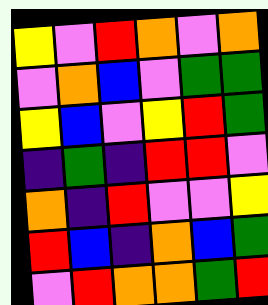[["yellow", "violet", "red", "orange", "violet", "orange"], ["violet", "orange", "blue", "violet", "green", "green"], ["yellow", "blue", "violet", "yellow", "red", "green"], ["indigo", "green", "indigo", "red", "red", "violet"], ["orange", "indigo", "red", "violet", "violet", "yellow"], ["red", "blue", "indigo", "orange", "blue", "green"], ["violet", "red", "orange", "orange", "green", "red"]]